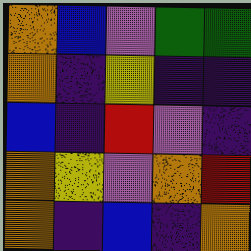[["orange", "blue", "violet", "green", "green"], ["orange", "indigo", "yellow", "indigo", "indigo"], ["blue", "indigo", "red", "violet", "indigo"], ["orange", "yellow", "violet", "orange", "red"], ["orange", "indigo", "blue", "indigo", "orange"]]